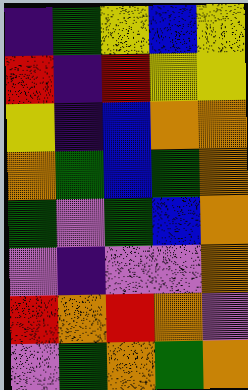[["indigo", "green", "yellow", "blue", "yellow"], ["red", "indigo", "red", "yellow", "yellow"], ["yellow", "indigo", "blue", "orange", "orange"], ["orange", "green", "blue", "green", "orange"], ["green", "violet", "green", "blue", "orange"], ["violet", "indigo", "violet", "violet", "orange"], ["red", "orange", "red", "orange", "violet"], ["violet", "green", "orange", "green", "orange"]]